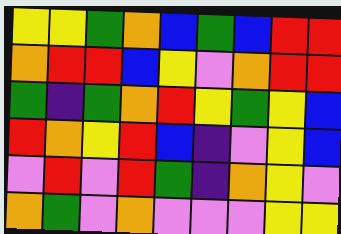[["yellow", "yellow", "green", "orange", "blue", "green", "blue", "red", "red"], ["orange", "red", "red", "blue", "yellow", "violet", "orange", "red", "red"], ["green", "indigo", "green", "orange", "red", "yellow", "green", "yellow", "blue"], ["red", "orange", "yellow", "red", "blue", "indigo", "violet", "yellow", "blue"], ["violet", "red", "violet", "red", "green", "indigo", "orange", "yellow", "violet"], ["orange", "green", "violet", "orange", "violet", "violet", "violet", "yellow", "yellow"]]